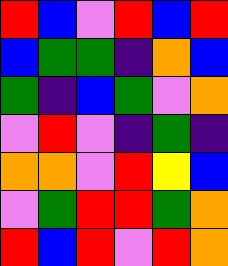[["red", "blue", "violet", "red", "blue", "red"], ["blue", "green", "green", "indigo", "orange", "blue"], ["green", "indigo", "blue", "green", "violet", "orange"], ["violet", "red", "violet", "indigo", "green", "indigo"], ["orange", "orange", "violet", "red", "yellow", "blue"], ["violet", "green", "red", "red", "green", "orange"], ["red", "blue", "red", "violet", "red", "orange"]]